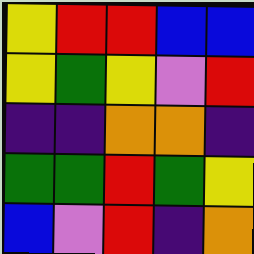[["yellow", "red", "red", "blue", "blue"], ["yellow", "green", "yellow", "violet", "red"], ["indigo", "indigo", "orange", "orange", "indigo"], ["green", "green", "red", "green", "yellow"], ["blue", "violet", "red", "indigo", "orange"]]